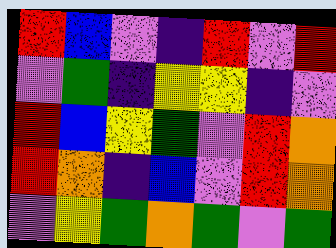[["red", "blue", "violet", "indigo", "red", "violet", "red"], ["violet", "green", "indigo", "yellow", "yellow", "indigo", "violet"], ["red", "blue", "yellow", "green", "violet", "red", "orange"], ["red", "orange", "indigo", "blue", "violet", "red", "orange"], ["violet", "yellow", "green", "orange", "green", "violet", "green"]]